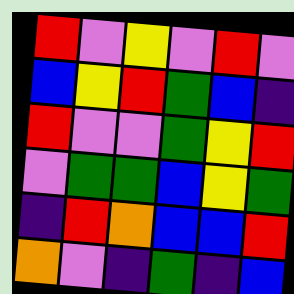[["red", "violet", "yellow", "violet", "red", "violet"], ["blue", "yellow", "red", "green", "blue", "indigo"], ["red", "violet", "violet", "green", "yellow", "red"], ["violet", "green", "green", "blue", "yellow", "green"], ["indigo", "red", "orange", "blue", "blue", "red"], ["orange", "violet", "indigo", "green", "indigo", "blue"]]